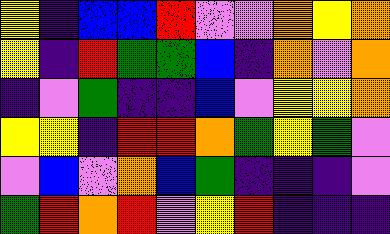[["yellow", "indigo", "blue", "blue", "red", "violet", "violet", "orange", "yellow", "orange"], ["yellow", "indigo", "red", "green", "green", "blue", "indigo", "orange", "violet", "orange"], ["indigo", "violet", "green", "indigo", "indigo", "blue", "violet", "yellow", "yellow", "orange"], ["yellow", "yellow", "indigo", "red", "red", "orange", "green", "yellow", "green", "violet"], ["violet", "blue", "violet", "orange", "blue", "green", "indigo", "indigo", "indigo", "violet"], ["green", "red", "orange", "red", "violet", "yellow", "red", "indigo", "indigo", "indigo"]]